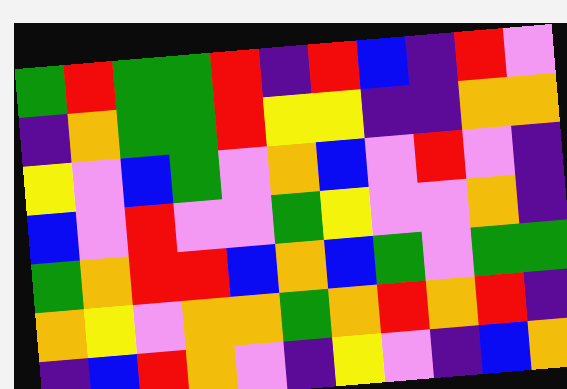[["green", "red", "green", "green", "red", "indigo", "red", "blue", "indigo", "red", "violet"], ["indigo", "orange", "green", "green", "red", "yellow", "yellow", "indigo", "indigo", "orange", "orange"], ["yellow", "violet", "blue", "green", "violet", "orange", "blue", "violet", "red", "violet", "indigo"], ["blue", "violet", "red", "violet", "violet", "green", "yellow", "violet", "violet", "orange", "indigo"], ["green", "orange", "red", "red", "blue", "orange", "blue", "green", "violet", "green", "green"], ["orange", "yellow", "violet", "orange", "orange", "green", "orange", "red", "orange", "red", "indigo"], ["indigo", "blue", "red", "orange", "violet", "indigo", "yellow", "violet", "indigo", "blue", "orange"]]